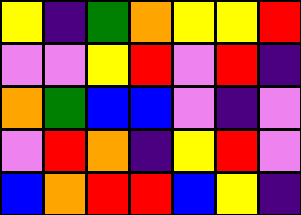[["yellow", "indigo", "green", "orange", "yellow", "yellow", "red"], ["violet", "violet", "yellow", "red", "violet", "red", "indigo"], ["orange", "green", "blue", "blue", "violet", "indigo", "violet"], ["violet", "red", "orange", "indigo", "yellow", "red", "violet"], ["blue", "orange", "red", "red", "blue", "yellow", "indigo"]]